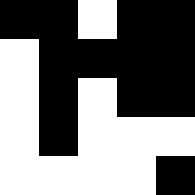[["black", "black", "white", "black", "black"], ["white", "black", "black", "black", "black"], ["white", "black", "white", "black", "black"], ["white", "black", "white", "white", "white"], ["white", "white", "white", "white", "black"]]